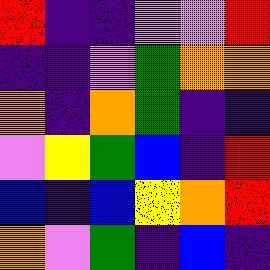[["red", "indigo", "indigo", "violet", "violet", "red"], ["indigo", "indigo", "violet", "green", "orange", "orange"], ["orange", "indigo", "orange", "green", "indigo", "indigo"], ["violet", "yellow", "green", "blue", "indigo", "red"], ["blue", "indigo", "blue", "yellow", "orange", "red"], ["orange", "violet", "green", "indigo", "blue", "indigo"]]